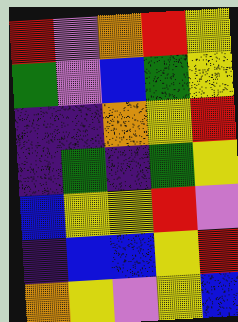[["red", "violet", "orange", "red", "yellow"], ["green", "violet", "blue", "green", "yellow"], ["indigo", "indigo", "orange", "yellow", "red"], ["indigo", "green", "indigo", "green", "yellow"], ["blue", "yellow", "yellow", "red", "violet"], ["indigo", "blue", "blue", "yellow", "red"], ["orange", "yellow", "violet", "yellow", "blue"]]